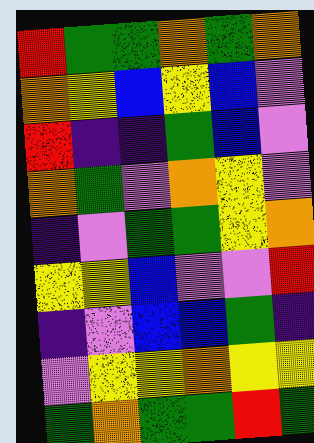[["red", "green", "green", "orange", "green", "orange"], ["orange", "yellow", "blue", "yellow", "blue", "violet"], ["red", "indigo", "indigo", "green", "blue", "violet"], ["orange", "green", "violet", "orange", "yellow", "violet"], ["indigo", "violet", "green", "green", "yellow", "orange"], ["yellow", "yellow", "blue", "violet", "violet", "red"], ["indigo", "violet", "blue", "blue", "green", "indigo"], ["violet", "yellow", "yellow", "orange", "yellow", "yellow"], ["green", "orange", "green", "green", "red", "green"]]